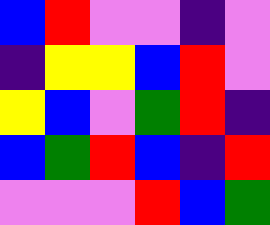[["blue", "red", "violet", "violet", "indigo", "violet"], ["indigo", "yellow", "yellow", "blue", "red", "violet"], ["yellow", "blue", "violet", "green", "red", "indigo"], ["blue", "green", "red", "blue", "indigo", "red"], ["violet", "violet", "violet", "red", "blue", "green"]]